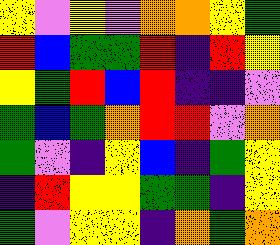[["yellow", "violet", "yellow", "violet", "orange", "orange", "yellow", "green"], ["red", "blue", "green", "green", "red", "indigo", "red", "yellow"], ["yellow", "green", "red", "blue", "red", "indigo", "indigo", "violet"], ["green", "blue", "green", "orange", "red", "red", "violet", "orange"], ["green", "violet", "indigo", "yellow", "blue", "indigo", "green", "yellow"], ["indigo", "red", "yellow", "yellow", "green", "green", "indigo", "yellow"], ["green", "violet", "yellow", "yellow", "indigo", "orange", "green", "orange"]]